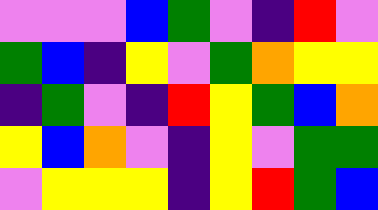[["violet", "violet", "violet", "blue", "green", "violet", "indigo", "red", "violet"], ["green", "blue", "indigo", "yellow", "violet", "green", "orange", "yellow", "yellow"], ["indigo", "green", "violet", "indigo", "red", "yellow", "green", "blue", "orange"], ["yellow", "blue", "orange", "violet", "indigo", "yellow", "violet", "green", "green"], ["violet", "yellow", "yellow", "yellow", "indigo", "yellow", "red", "green", "blue"]]